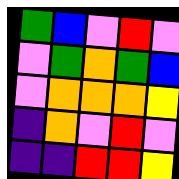[["green", "blue", "violet", "red", "violet"], ["violet", "green", "orange", "green", "blue"], ["violet", "orange", "orange", "orange", "yellow"], ["indigo", "orange", "violet", "red", "violet"], ["indigo", "indigo", "red", "red", "yellow"]]